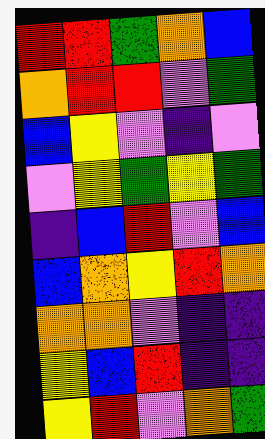[["red", "red", "green", "orange", "blue"], ["orange", "red", "red", "violet", "green"], ["blue", "yellow", "violet", "indigo", "violet"], ["violet", "yellow", "green", "yellow", "green"], ["indigo", "blue", "red", "violet", "blue"], ["blue", "orange", "yellow", "red", "orange"], ["orange", "orange", "violet", "indigo", "indigo"], ["yellow", "blue", "red", "indigo", "indigo"], ["yellow", "red", "violet", "orange", "green"]]